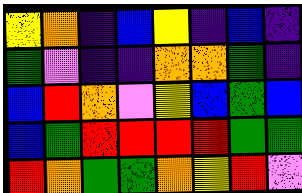[["yellow", "orange", "indigo", "blue", "yellow", "indigo", "blue", "indigo"], ["green", "violet", "indigo", "indigo", "orange", "orange", "green", "indigo"], ["blue", "red", "orange", "violet", "yellow", "blue", "green", "blue"], ["blue", "green", "red", "red", "red", "red", "green", "green"], ["red", "orange", "green", "green", "orange", "yellow", "red", "violet"]]